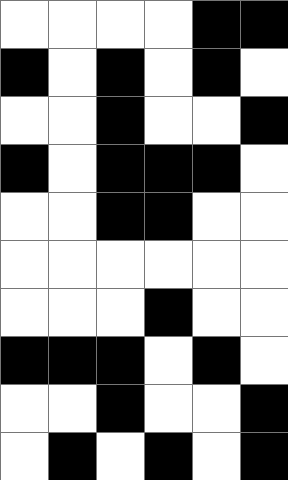[["white", "white", "white", "white", "black", "black"], ["black", "white", "black", "white", "black", "white"], ["white", "white", "black", "white", "white", "black"], ["black", "white", "black", "black", "black", "white"], ["white", "white", "black", "black", "white", "white"], ["white", "white", "white", "white", "white", "white"], ["white", "white", "white", "black", "white", "white"], ["black", "black", "black", "white", "black", "white"], ["white", "white", "black", "white", "white", "black"], ["white", "black", "white", "black", "white", "black"]]